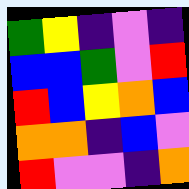[["green", "yellow", "indigo", "violet", "indigo"], ["blue", "blue", "green", "violet", "red"], ["red", "blue", "yellow", "orange", "blue"], ["orange", "orange", "indigo", "blue", "violet"], ["red", "violet", "violet", "indigo", "orange"]]